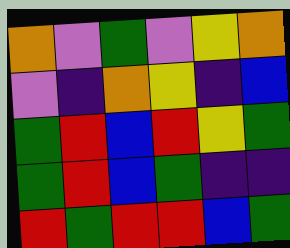[["orange", "violet", "green", "violet", "yellow", "orange"], ["violet", "indigo", "orange", "yellow", "indigo", "blue"], ["green", "red", "blue", "red", "yellow", "green"], ["green", "red", "blue", "green", "indigo", "indigo"], ["red", "green", "red", "red", "blue", "green"]]